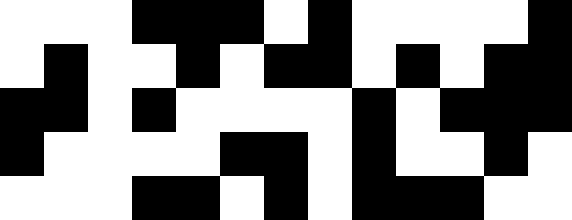[["white", "white", "white", "black", "black", "black", "white", "black", "white", "white", "white", "white", "black"], ["white", "black", "white", "white", "black", "white", "black", "black", "white", "black", "white", "black", "black"], ["black", "black", "white", "black", "white", "white", "white", "white", "black", "white", "black", "black", "black"], ["black", "white", "white", "white", "white", "black", "black", "white", "black", "white", "white", "black", "white"], ["white", "white", "white", "black", "black", "white", "black", "white", "black", "black", "black", "white", "white"]]